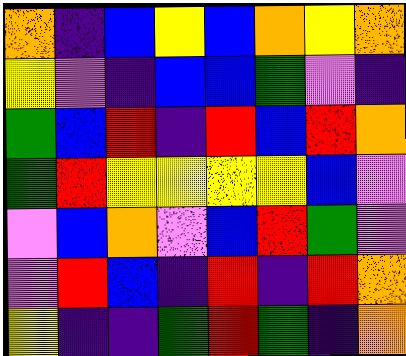[["orange", "indigo", "blue", "yellow", "blue", "orange", "yellow", "orange"], ["yellow", "violet", "indigo", "blue", "blue", "green", "violet", "indigo"], ["green", "blue", "red", "indigo", "red", "blue", "red", "orange"], ["green", "red", "yellow", "yellow", "yellow", "yellow", "blue", "violet"], ["violet", "blue", "orange", "violet", "blue", "red", "green", "violet"], ["violet", "red", "blue", "indigo", "red", "indigo", "red", "orange"], ["yellow", "indigo", "indigo", "green", "red", "green", "indigo", "orange"]]